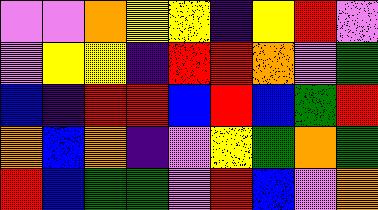[["violet", "violet", "orange", "yellow", "yellow", "indigo", "yellow", "red", "violet"], ["violet", "yellow", "yellow", "indigo", "red", "red", "orange", "violet", "green"], ["blue", "indigo", "red", "red", "blue", "red", "blue", "green", "red"], ["orange", "blue", "orange", "indigo", "violet", "yellow", "green", "orange", "green"], ["red", "blue", "green", "green", "violet", "red", "blue", "violet", "orange"]]